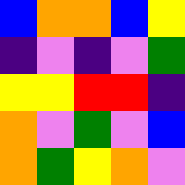[["blue", "orange", "orange", "blue", "yellow"], ["indigo", "violet", "indigo", "violet", "green"], ["yellow", "yellow", "red", "red", "indigo"], ["orange", "violet", "green", "violet", "blue"], ["orange", "green", "yellow", "orange", "violet"]]